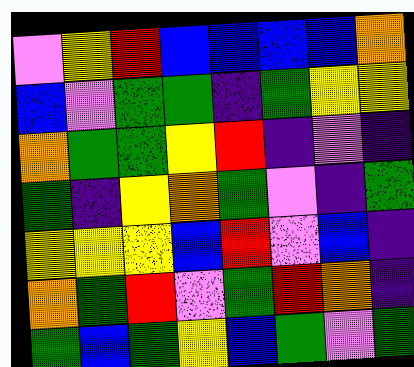[["violet", "yellow", "red", "blue", "blue", "blue", "blue", "orange"], ["blue", "violet", "green", "green", "indigo", "green", "yellow", "yellow"], ["orange", "green", "green", "yellow", "red", "indigo", "violet", "indigo"], ["green", "indigo", "yellow", "orange", "green", "violet", "indigo", "green"], ["yellow", "yellow", "yellow", "blue", "red", "violet", "blue", "indigo"], ["orange", "green", "red", "violet", "green", "red", "orange", "indigo"], ["green", "blue", "green", "yellow", "blue", "green", "violet", "green"]]